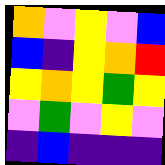[["orange", "violet", "yellow", "violet", "blue"], ["blue", "indigo", "yellow", "orange", "red"], ["yellow", "orange", "yellow", "green", "yellow"], ["violet", "green", "violet", "yellow", "violet"], ["indigo", "blue", "indigo", "indigo", "indigo"]]